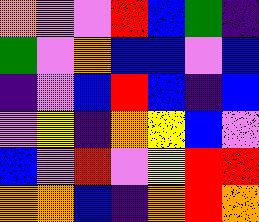[["orange", "violet", "violet", "red", "blue", "green", "indigo"], ["green", "violet", "orange", "blue", "blue", "violet", "blue"], ["indigo", "violet", "blue", "red", "blue", "indigo", "blue"], ["violet", "yellow", "indigo", "orange", "yellow", "blue", "violet"], ["blue", "violet", "red", "violet", "yellow", "red", "red"], ["orange", "orange", "blue", "indigo", "orange", "red", "orange"]]